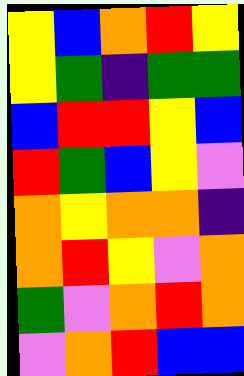[["yellow", "blue", "orange", "red", "yellow"], ["yellow", "green", "indigo", "green", "green"], ["blue", "red", "red", "yellow", "blue"], ["red", "green", "blue", "yellow", "violet"], ["orange", "yellow", "orange", "orange", "indigo"], ["orange", "red", "yellow", "violet", "orange"], ["green", "violet", "orange", "red", "orange"], ["violet", "orange", "red", "blue", "blue"]]